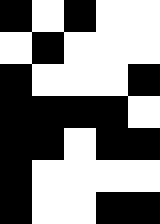[["black", "white", "black", "white", "white"], ["white", "black", "white", "white", "white"], ["black", "white", "white", "white", "black"], ["black", "black", "black", "black", "white"], ["black", "black", "white", "black", "black"], ["black", "white", "white", "white", "white"], ["black", "white", "white", "black", "black"]]